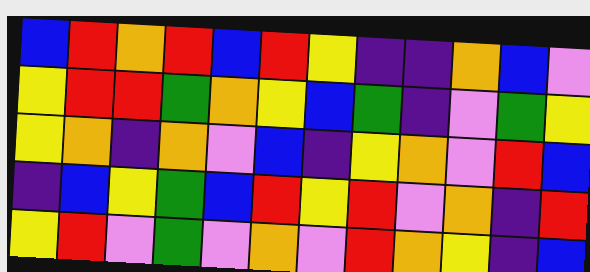[["blue", "red", "orange", "red", "blue", "red", "yellow", "indigo", "indigo", "orange", "blue", "violet"], ["yellow", "red", "red", "green", "orange", "yellow", "blue", "green", "indigo", "violet", "green", "yellow"], ["yellow", "orange", "indigo", "orange", "violet", "blue", "indigo", "yellow", "orange", "violet", "red", "blue"], ["indigo", "blue", "yellow", "green", "blue", "red", "yellow", "red", "violet", "orange", "indigo", "red"], ["yellow", "red", "violet", "green", "violet", "orange", "violet", "red", "orange", "yellow", "indigo", "blue"]]